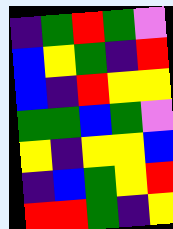[["indigo", "green", "red", "green", "violet"], ["blue", "yellow", "green", "indigo", "red"], ["blue", "indigo", "red", "yellow", "yellow"], ["green", "green", "blue", "green", "violet"], ["yellow", "indigo", "yellow", "yellow", "blue"], ["indigo", "blue", "green", "yellow", "red"], ["red", "red", "green", "indigo", "yellow"]]